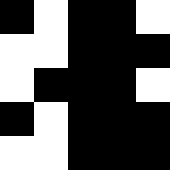[["black", "white", "black", "black", "white"], ["white", "white", "black", "black", "black"], ["white", "black", "black", "black", "white"], ["black", "white", "black", "black", "black"], ["white", "white", "black", "black", "black"]]